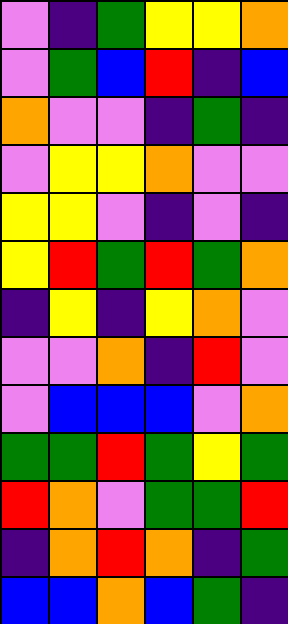[["violet", "indigo", "green", "yellow", "yellow", "orange"], ["violet", "green", "blue", "red", "indigo", "blue"], ["orange", "violet", "violet", "indigo", "green", "indigo"], ["violet", "yellow", "yellow", "orange", "violet", "violet"], ["yellow", "yellow", "violet", "indigo", "violet", "indigo"], ["yellow", "red", "green", "red", "green", "orange"], ["indigo", "yellow", "indigo", "yellow", "orange", "violet"], ["violet", "violet", "orange", "indigo", "red", "violet"], ["violet", "blue", "blue", "blue", "violet", "orange"], ["green", "green", "red", "green", "yellow", "green"], ["red", "orange", "violet", "green", "green", "red"], ["indigo", "orange", "red", "orange", "indigo", "green"], ["blue", "blue", "orange", "blue", "green", "indigo"]]